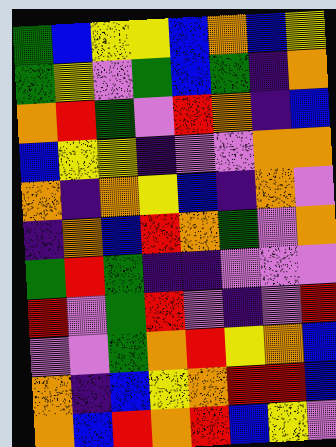[["green", "blue", "yellow", "yellow", "blue", "orange", "blue", "yellow"], ["green", "yellow", "violet", "green", "blue", "green", "indigo", "orange"], ["orange", "red", "green", "violet", "red", "orange", "indigo", "blue"], ["blue", "yellow", "yellow", "indigo", "violet", "violet", "orange", "orange"], ["orange", "indigo", "orange", "yellow", "blue", "indigo", "orange", "violet"], ["indigo", "orange", "blue", "red", "orange", "green", "violet", "orange"], ["green", "red", "green", "indigo", "indigo", "violet", "violet", "violet"], ["red", "violet", "green", "red", "violet", "indigo", "violet", "red"], ["violet", "violet", "green", "orange", "red", "yellow", "orange", "blue"], ["orange", "indigo", "blue", "yellow", "orange", "red", "red", "blue"], ["orange", "blue", "red", "orange", "red", "blue", "yellow", "violet"]]